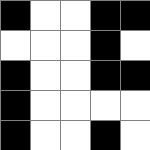[["black", "white", "white", "black", "black"], ["white", "white", "white", "black", "white"], ["black", "white", "white", "black", "black"], ["black", "white", "white", "white", "white"], ["black", "white", "white", "black", "white"]]